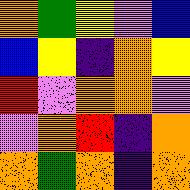[["orange", "green", "yellow", "violet", "blue"], ["blue", "yellow", "indigo", "orange", "yellow"], ["red", "violet", "orange", "orange", "violet"], ["violet", "orange", "red", "indigo", "orange"], ["orange", "green", "orange", "indigo", "orange"]]